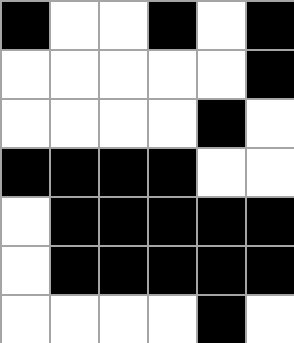[["black", "white", "white", "black", "white", "black"], ["white", "white", "white", "white", "white", "black"], ["white", "white", "white", "white", "black", "white"], ["black", "black", "black", "black", "white", "white"], ["white", "black", "black", "black", "black", "black"], ["white", "black", "black", "black", "black", "black"], ["white", "white", "white", "white", "black", "white"]]